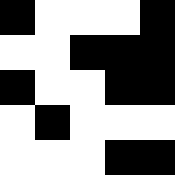[["black", "white", "white", "white", "black"], ["white", "white", "black", "black", "black"], ["black", "white", "white", "black", "black"], ["white", "black", "white", "white", "white"], ["white", "white", "white", "black", "black"]]